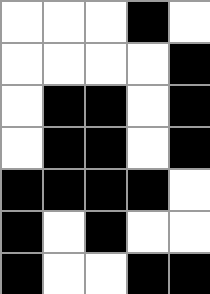[["white", "white", "white", "black", "white"], ["white", "white", "white", "white", "black"], ["white", "black", "black", "white", "black"], ["white", "black", "black", "white", "black"], ["black", "black", "black", "black", "white"], ["black", "white", "black", "white", "white"], ["black", "white", "white", "black", "black"]]